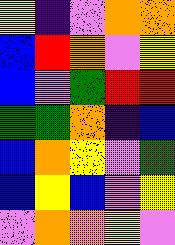[["yellow", "indigo", "violet", "orange", "orange"], ["blue", "red", "orange", "violet", "yellow"], ["blue", "violet", "green", "red", "red"], ["green", "green", "orange", "indigo", "blue"], ["blue", "orange", "yellow", "violet", "green"], ["blue", "yellow", "blue", "violet", "yellow"], ["violet", "orange", "orange", "yellow", "violet"]]